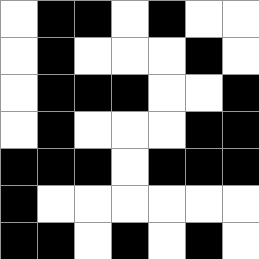[["white", "black", "black", "white", "black", "white", "white"], ["white", "black", "white", "white", "white", "black", "white"], ["white", "black", "black", "black", "white", "white", "black"], ["white", "black", "white", "white", "white", "black", "black"], ["black", "black", "black", "white", "black", "black", "black"], ["black", "white", "white", "white", "white", "white", "white"], ["black", "black", "white", "black", "white", "black", "white"]]